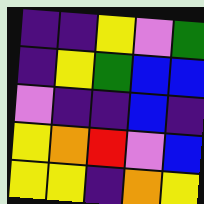[["indigo", "indigo", "yellow", "violet", "green"], ["indigo", "yellow", "green", "blue", "blue"], ["violet", "indigo", "indigo", "blue", "indigo"], ["yellow", "orange", "red", "violet", "blue"], ["yellow", "yellow", "indigo", "orange", "yellow"]]